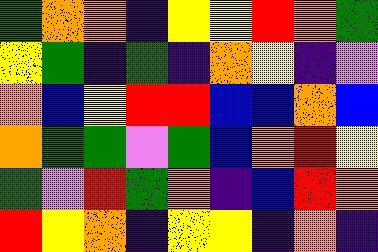[["green", "orange", "orange", "indigo", "yellow", "yellow", "red", "orange", "green"], ["yellow", "green", "indigo", "green", "indigo", "orange", "yellow", "indigo", "violet"], ["orange", "blue", "yellow", "red", "red", "blue", "blue", "orange", "blue"], ["orange", "green", "green", "violet", "green", "blue", "orange", "red", "yellow"], ["green", "violet", "red", "green", "orange", "indigo", "blue", "red", "orange"], ["red", "yellow", "orange", "indigo", "yellow", "yellow", "indigo", "orange", "indigo"]]